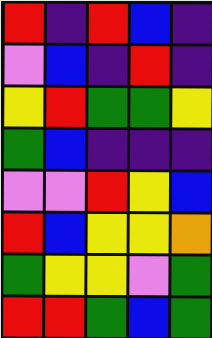[["red", "indigo", "red", "blue", "indigo"], ["violet", "blue", "indigo", "red", "indigo"], ["yellow", "red", "green", "green", "yellow"], ["green", "blue", "indigo", "indigo", "indigo"], ["violet", "violet", "red", "yellow", "blue"], ["red", "blue", "yellow", "yellow", "orange"], ["green", "yellow", "yellow", "violet", "green"], ["red", "red", "green", "blue", "green"]]